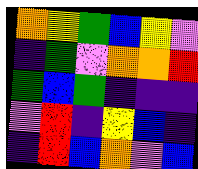[["orange", "yellow", "green", "blue", "yellow", "violet"], ["indigo", "green", "violet", "orange", "orange", "red"], ["green", "blue", "green", "indigo", "indigo", "indigo"], ["violet", "red", "indigo", "yellow", "blue", "indigo"], ["indigo", "red", "blue", "orange", "violet", "blue"]]